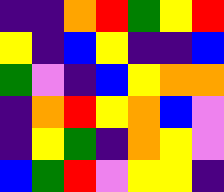[["indigo", "indigo", "orange", "red", "green", "yellow", "red"], ["yellow", "indigo", "blue", "yellow", "indigo", "indigo", "blue"], ["green", "violet", "indigo", "blue", "yellow", "orange", "orange"], ["indigo", "orange", "red", "yellow", "orange", "blue", "violet"], ["indigo", "yellow", "green", "indigo", "orange", "yellow", "violet"], ["blue", "green", "red", "violet", "yellow", "yellow", "indigo"]]